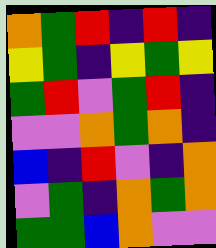[["orange", "green", "red", "indigo", "red", "indigo"], ["yellow", "green", "indigo", "yellow", "green", "yellow"], ["green", "red", "violet", "green", "red", "indigo"], ["violet", "violet", "orange", "green", "orange", "indigo"], ["blue", "indigo", "red", "violet", "indigo", "orange"], ["violet", "green", "indigo", "orange", "green", "orange"], ["green", "green", "blue", "orange", "violet", "violet"]]